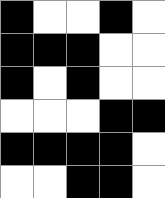[["black", "white", "white", "black", "white"], ["black", "black", "black", "white", "white"], ["black", "white", "black", "white", "white"], ["white", "white", "white", "black", "black"], ["black", "black", "black", "black", "white"], ["white", "white", "black", "black", "white"]]